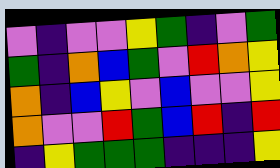[["violet", "indigo", "violet", "violet", "yellow", "green", "indigo", "violet", "green"], ["green", "indigo", "orange", "blue", "green", "violet", "red", "orange", "yellow"], ["orange", "indigo", "blue", "yellow", "violet", "blue", "violet", "violet", "yellow"], ["orange", "violet", "violet", "red", "green", "blue", "red", "indigo", "red"], ["indigo", "yellow", "green", "green", "green", "indigo", "indigo", "indigo", "yellow"]]